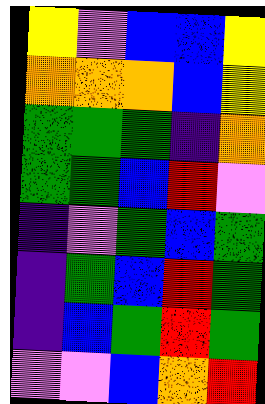[["yellow", "violet", "blue", "blue", "yellow"], ["orange", "orange", "orange", "blue", "yellow"], ["green", "green", "green", "indigo", "orange"], ["green", "green", "blue", "red", "violet"], ["indigo", "violet", "green", "blue", "green"], ["indigo", "green", "blue", "red", "green"], ["indigo", "blue", "green", "red", "green"], ["violet", "violet", "blue", "orange", "red"]]